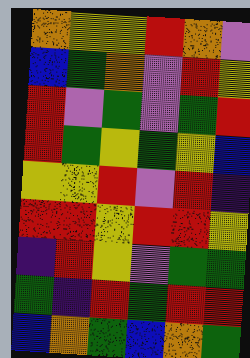[["orange", "yellow", "yellow", "red", "orange", "violet"], ["blue", "green", "orange", "violet", "red", "yellow"], ["red", "violet", "green", "violet", "green", "red"], ["red", "green", "yellow", "green", "yellow", "blue"], ["yellow", "yellow", "red", "violet", "red", "indigo"], ["red", "red", "yellow", "red", "red", "yellow"], ["indigo", "red", "yellow", "violet", "green", "green"], ["green", "indigo", "red", "green", "red", "red"], ["blue", "orange", "green", "blue", "orange", "green"]]